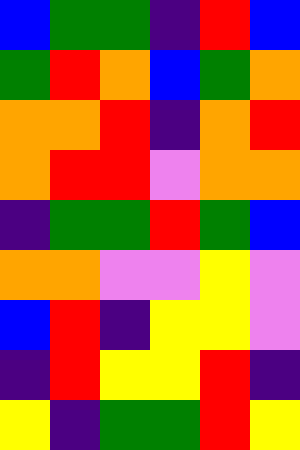[["blue", "green", "green", "indigo", "red", "blue"], ["green", "red", "orange", "blue", "green", "orange"], ["orange", "orange", "red", "indigo", "orange", "red"], ["orange", "red", "red", "violet", "orange", "orange"], ["indigo", "green", "green", "red", "green", "blue"], ["orange", "orange", "violet", "violet", "yellow", "violet"], ["blue", "red", "indigo", "yellow", "yellow", "violet"], ["indigo", "red", "yellow", "yellow", "red", "indigo"], ["yellow", "indigo", "green", "green", "red", "yellow"]]